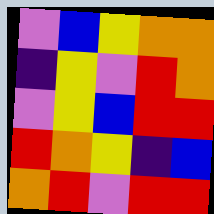[["violet", "blue", "yellow", "orange", "orange"], ["indigo", "yellow", "violet", "red", "orange"], ["violet", "yellow", "blue", "red", "red"], ["red", "orange", "yellow", "indigo", "blue"], ["orange", "red", "violet", "red", "red"]]